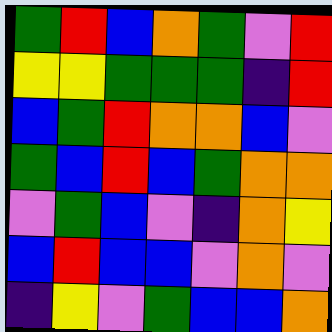[["green", "red", "blue", "orange", "green", "violet", "red"], ["yellow", "yellow", "green", "green", "green", "indigo", "red"], ["blue", "green", "red", "orange", "orange", "blue", "violet"], ["green", "blue", "red", "blue", "green", "orange", "orange"], ["violet", "green", "blue", "violet", "indigo", "orange", "yellow"], ["blue", "red", "blue", "blue", "violet", "orange", "violet"], ["indigo", "yellow", "violet", "green", "blue", "blue", "orange"]]